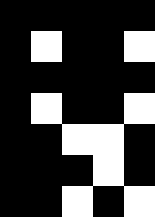[["black", "black", "black", "black", "black"], ["black", "white", "black", "black", "white"], ["black", "black", "black", "black", "black"], ["black", "white", "black", "black", "white"], ["black", "black", "white", "white", "black"], ["black", "black", "black", "white", "black"], ["black", "black", "white", "black", "white"]]